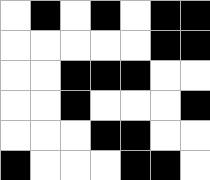[["white", "black", "white", "black", "white", "black", "black"], ["white", "white", "white", "white", "white", "black", "black"], ["white", "white", "black", "black", "black", "white", "white"], ["white", "white", "black", "white", "white", "white", "black"], ["white", "white", "white", "black", "black", "white", "white"], ["black", "white", "white", "white", "black", "black", "white"]]